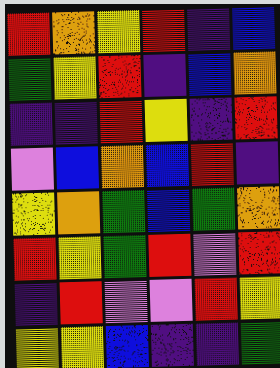[["red", "orange", "yellow", "red", "indigo", "blue"], ["green", "yellow", "red", "indigo", "blue", "orange"], ["indigo", "indigo", "red", "yellow", "indigo", "red"], ["violet", "blue", "orange", "blue", "red", "indigo"], ["yellow", "orange", "green", "blue", "green", "orange"], ["red", "yellow", "green", "red", "violet", "red"], ["indigo", "red", "violet", "violet", "red", "yellow"], ["yellow", "yellow", "blue", "indigo", "indigo", "green"]]